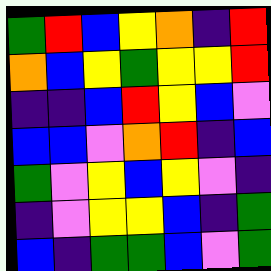[["green", "red", "blue", "yellow", "orange", "indigo", "red"], ["orange", "blue", "yellow", "green", "yellow", "yellow", "red"], ["indigo", "indigo", "blue", "red", "yellow", "blue", "violet"], ["blue", "blue", "violet", "orange", "red", "indigo", "blue"], ["green", "violet", "yellow", "blue", "yellow", "violet", "indigo"], ["indigo", "violet", "yellow", "yellow", "blue", "indigo", "green"], ["blue", "indigo", "green", "green", "blue", "violet", "green"]]